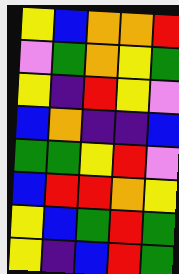[["yellow", "blue", "orange", "orange", "red"], ["violet", "green", "orange", "yellow", "green"], ["yellow", "indigo", "red", "yellow", "violet"], ["blue", "orange", "indigo", "indigo", "blue"], ["green", "green", "yellow", "red", "violet"], ["blue", "red", "red", "orange", "yellow"], ["yellow", "blue", "green", "red", "green"], ["yellow", "indigo", "blue", "red", "green"]]